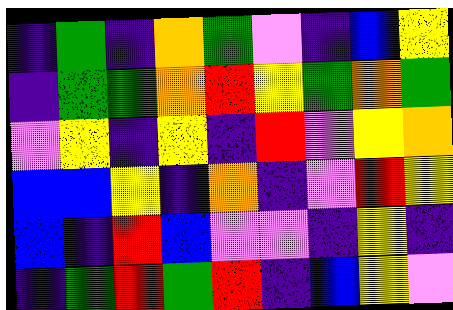[["indigo", "green", "indigo", "orange", "green", "violet", "indigo", "blue", "yellow"], ["indigo", "green", "green", "orange", "red", "yellow", "green", "orange", "green"], ["violet", "yellow", "indigo", "yellow", "indigo", "red", "violet", "yellow", "orange"], ["blue", "blue", "yellow", "indigo", "orange", "indigo", "violet", "red", "yellow"], ["blue", "indigo", "red", "blue", "violet", "violet", "indigo", "yellow", "indigo"], ["indigo", "green", "red", "green", "red", "indigo", "blue", "yellow", "violet"]]